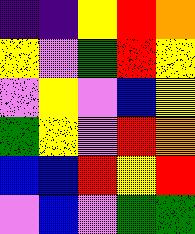[["indigo", "indigo", "yellow", "red", "orange"], ["yellow", "violet", "green", "red", "yellow"], ["violet", "yellow", "violet", "blue", "yellow"], ["green", "yellow", "violet", "red", "orange"], ["blue", "blue", "red", "yellow", "red"], ["violet", "blue", "violet", "green", "green"]]